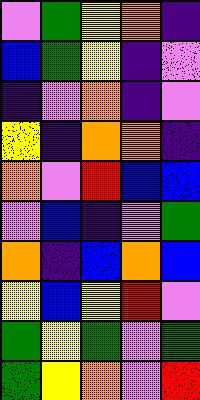[["violet", "green", "yellow", "orange", "indigo"], ["blue", "green", "yellow", "indigo", "violet"], ["indigo", "violet", "orange", "indigo", "violet"], ["yellow", "indigo", "orange", "orange", "indigo"], ["orange", "violet", "red", "blue", "blue"], ["violet", "blue", "indigo", "violet", "green"], ["orange", "indigo", "blue", "orange", "blue"], ["yellow", "blue", "yellow", "red", "violet"], ["green", "yellow", "green", "violet", "green"], ["green", "yellow", "orange", "violet", "red"]]